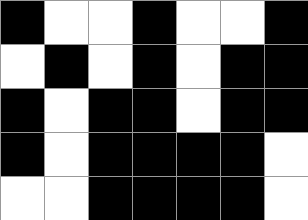[["black", "white", "white", "black", "white", "white", "black"], ["white", "black", "white", "black", "white", "black", "black"], ["black", "white", "black", "black", "white", "black", "black"], ["black", "white", "black", "black", "black", "black", "white"], ["white", "white", "black", "black", "black", "black", "white"]]